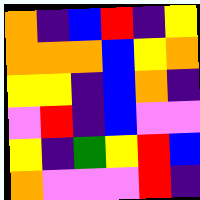[["orange", "indigo", "blue", "red", "indigo", "yellow"], ["orange", "orange", "orange", "blue", "yellow", "orange"], ["yellow", "yellow", "indigo", "blue", "orange", "indigo"], ["violet", "red", "indigo", "blue", "violet", "violet"], ["yellow", "indigo", "green", "yellow", "red", "blue"], ["orange", "violet", "violet", "violet", "red", "indigo"]]